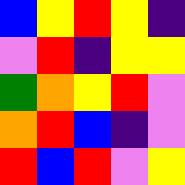[["blue", "yellow", "red", "yellow", "indigo"], ["violet", "red", "indigo", "yellow", "yellow"], ["green", "orange", "yellow", "red", "violet"], ["orange", "red", "blue", "indigo", "violet"], ["red", "blue", "red", "violet", "yellow"]]